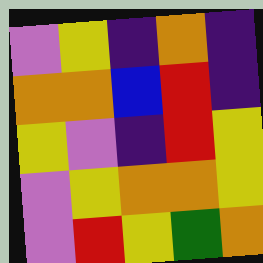[["violet", "yellow", "indigo", "orange", "indigo"], ["orange", "orange", "blue", "red", "indigo"], ["yellow", "violet", "indigo", "red", "yellow"], ["violet", "yellow", "orange", "orange", "yellow"], ["violet", "red", "yellow", "green", "orange"]]